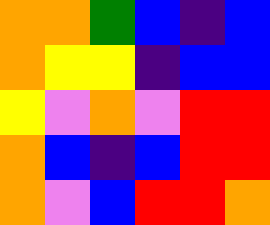[["orange", "orange", "green", "blue", "indigo", "blue"], ["orange", "yellow", "yellow", "indigo", "blue", "blue"], ["yellow", "violet", "orange", "violet", "red", "red"], ["orange", "blue", "indigo", "blue", "red", "red"], ["orange", "violet", "blue", "red", "red", "orange"]]